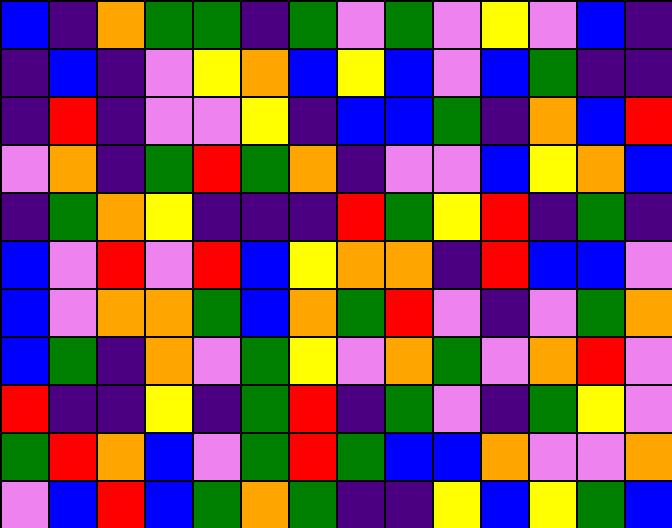[["blue", "indigo", "orange", "green", "green", "indigo", "green", "violet", "green", "violet", "yellow", "violet", "blue", "indigo"], ["indigo", "blue", "indigo", "violet", "yellow", "orange", "blue", "yellow", "blue", "violet", "blue", "green", "indigo", "indigo"], ["indigo", "red", "indigo", "violet", "violet", "yellow", "indigo", "blue", "blue", "green", "indigo", "orange", "blue", "red"], ["violet", "orange", "indigo", "green", "red", "green", "orange", "indigo", "violet", "violet", "blue", "yellow", "orange", "blue"], ["indigo", "green", "orange", "yellow", "indigo", "indigo", "indigo", "red", "green", "yellow", "red", "indigo", "green", "indigo"], ["blue", "violet", "red", "violet", "red", "blue", "yellow", "orange", "orange", "indigo", "red", "blue", "blue", "violet"], ["blue", "violet", "orange", "orange", "green", "blue", "orange", "green", "red", "violet", "indigo", "violet", "green", "orange"], ["blue", "green", "indigo", "orange", "violet", "green", "yellow", "violet", "orange", "green", "violet", "orange", "red", "violet"], ["red", "indigo", "indigo", "yellow", "indigo", "green", "red", "indigo", "green", "violet", "indigo", "green", "yellow", "violet"], ["green", "red", "orange", "blue", "violet", "green", "red", "green", "blue", "blue", "orange", "violet", "violet", "orange"], ["violet", "blue", "red", "blue", "green", "orange", "green", "indigo", "indigo", "yellow", "blue", "yellow", "green", "blue"]]